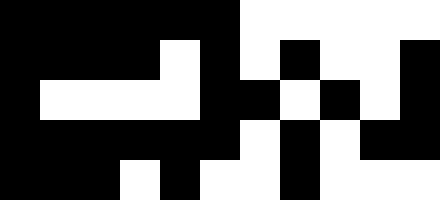[["black", "black", "black", "black", "black", "black", "white", "white", "white", "white", "white"], ["black", "black", "black", "black", "white", "black", "white", "black", "white", "white", "black"], ["black", "white", "white", "white", "white", "black", "black", "white", "black", "white", "black"], ["black", "black", "black", "black", "black", "black", "white", "black", "white", "black", "black"], ["black", "black", "black", "white", "black", "white", "white", "black", "white", "white", "white"]]